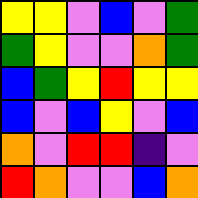[["yellow", "yellow", "violet", "blue", "violet", "green"], ["green", "yellow", "violet", "violet", "orange", "green"], ["blue", "green", "yellow", "red", "yellow", "yellow"], ["blue", "violet", "blue", "yellow", "violet", "blue"], ["orange", "violet", "red", "red", "indigo", "violet"], ["red", "orange", "violet", "violet", "blue", "orange"]]